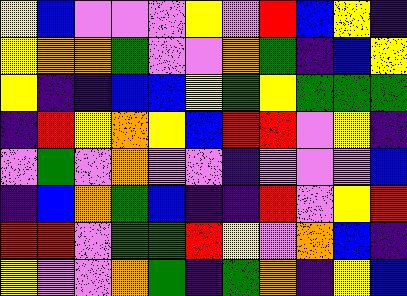[["yellow", "blue", "violet", "violet", "violet", "yellow", "violet", "red", "blue", "yellow", "indigo"], ["yellow", "orange", "orange", "green", "violet", "violet", "orange", "green", "indigo", "blue", "yellow"], ["yellow", "indigo", "indigo", "blue", "blue", "yellow", "green", "yellow", "green", "green", "green"], ["indigo", "red", "yellow", "orange", "yellow", "blue", "red", "red", "violet", "yellow", "indigo"], ["violet", "green", "violet", "orange", "violet", "violet", "indigo", "violet", "violet", "violet", "blue"], ["indigo", "blue", "orange", "green", "blue", "indigo", "indigo", "red", "violet", "yellow", "red"], ["red", "red", "violet", "green", "green", "red", "yellow", "violet", "orange", "blue", "indigo"], ["yellow", "violet", "violet", "orange", "green", "indigo", "green", "orange", "indigo", "yellow", "blue"]]